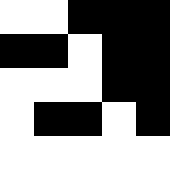[["white", "white", "black", "black", "black"], ["black", "black", "white", "black", "black"], ["white", "white", "white", "black", "black"], ["white", "black", "black", "white", "black"], ["white", "white", "white", "white", "white"]]